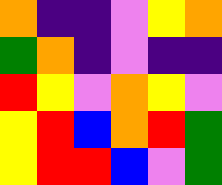[["orange", "indigo", "indigo", "violet", "yellow", "orange"], ["green", "orange", "indigo", "violet", "indigo", "indigo"], ["red", "yellow", "violet", "orange", "yellow", "violet"], ["yellow", "red", "blue", "orange", "red", "green"], ["yellow", "red", "red", "blue", "violet", "green"]]